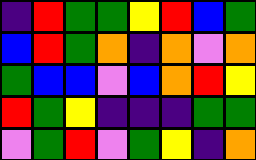[["indigo", "red", "green", "green", "yellow", "red", "blue", "green"], ["blue", "red", "green", "orange", "indigo", "orange", "violet", "orange"], ["green", "blue", "blue", "violet", "blue", "orange", "red", "yellow"], ["red", "green", "yellow", "indigo", "indigo", "indigo", "green", "green"], ["violet", "green", "red", "violet", "green", "yellow", "indigo", "orange"]]